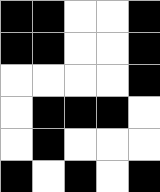[["black", "black", "white", "white", "black"], ["black", "black", "white", "white", "black"], ["white", "white", "white", "white", "black"], ["white", "black", "black", "black", "white"], ["white", "black", "white", "white", "white"], ["black", "white", "black", "white", "black"]]